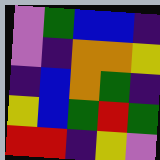[["violet", "green", "blue", "blue", "indigo"], ["violet", "indigo", "orange", "orange", "yellow"], ["indigo", "blue", "orange", "green", "indigo"], ["yellow", "blue", "green", "red", "green"], ["red", "red", "indigo", "yellow", "violet"]]